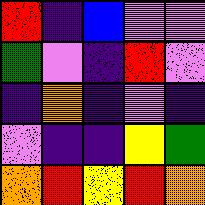[["red", "indigo", "blue", "violet", "violet"], ["green", "violet", "indigo", "red", "violet"], ["indigo", "orange", "indigo", "violet", "indigo"], ["violet", "indigo", "indigo", "yellow", "green"], ["orange", "red", "yellow", "red", "orange"]]